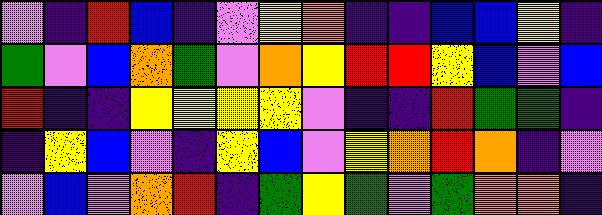[["violet", "indigo", "red", "blue", "indigo", "violet", "yellow", "orange", "indigo", "indigo", "blue", "blue", "yellow", "indigo"], ["green", "violet", "blue", "orange", "green", "violet", "orange", "yellow", "red", "red", "yellow", "blue", "violet", "blue"], ["red", "indigo", "indigo", "yellow", "yellow", "yellow", "yellow", "violet", "indigo", "indigo", "red", "green", "green", "indigo"], ["indigo", "yellow", "blue", "violet", "indigo", "yellow", "blue", "violet", "yellow", "orange", "red", "orange", "indigo", "violet"], ["violet", "blue", "violet", "orange", "red", "indigo", "green", "yellow", "green", "violet", "green", "orange", "orange", "indigo"]]